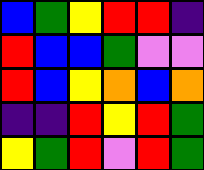[["blue", "green", "yellow", "red", "red", "indigo"], ["red", "blue", "blue", "green", "violet", "violet"], ["red", "blue", "yellow", "orange", "blue", "orange"], ["indigo", "indigo", "red", "yellow", "red", "green"], ["yellow", "green", "red", "violet", "red", "green"]]